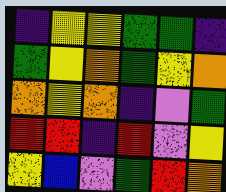[["indigo", "yellow", "yellow", "green", "green", "indigo"], ["green", "yellow", "orange", "green", "yellow", "orange"], ["orange", "yellow", "orange", "indigo", "violet", "green"], ["red", "red", "indigo", "red", "violet", "yellow"], ["yellow", "blue", "violet", "green", "red", "orange"]]